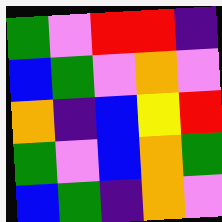[["green", "violet", "red", "red", "indigo"], ["blue", "green", "violet", "orange", "violet"], ["orange", "indigo", "blue", "yellow", "red"], ["green", "violet", "blue", "orange", "green"], ["blue", "green", "indigo", "orange", "violet"]]